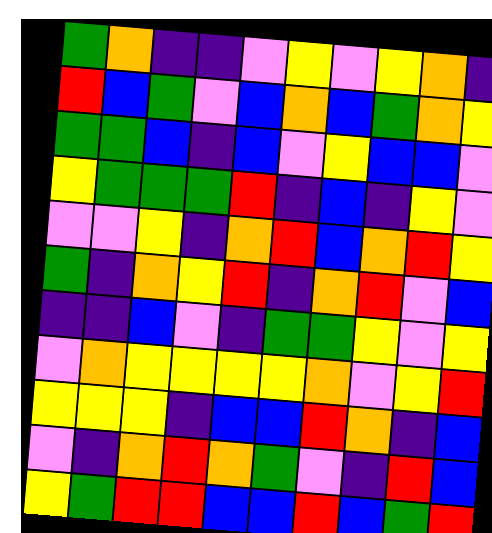[["green", "orange", "indigo", "indigo", "violet", "yellow", "violet", "yellow", "orange", "indigo"], ["red", "blue", "green", "violet", "blue", "orange", "blue", "green", "orange", "yellow"], ["green", "green", "blue", "indigo", "blue", "violet", "yellow", "blue", "blue", "violet"], ["yellow", "green", "green", "green", "red", "indigo", "blue", "indigo", "yellow", "violet"], ["violet", "violet", "yellow", "indigo", "orange", "red", "blue", "orange", "red", "yellow"], ["green", "indigo", "orange", "yellow", "red", "indigo", "orange", "red", "violet", "blue"], ["indigo", "indigo", "blue", "violet", "indigo", "green", "green", "yellow", "violet", "yellow"], ["violet", "orange", "yellow", "yellow", "yellow", "yellow", "orange", "violet", "yellow", "red"], ["yellow", "yellow", "yellow", "indigo", "blue", "blue", "red", "orange", "indigo", "blue"], ["violet", "indigo", "orange", "red", "orange", "green", "violet", "indigo", "red", "blue"], ["yellow", "green", "red", "red", "blue", "blue", "red", "blue", "green", "red"]]